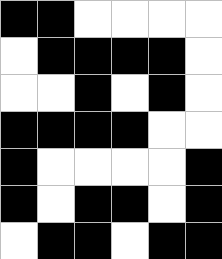[["black", "black", "white", "white", "white", "white"], ["white", "black", "black", "black", "black", "white"], ["white", "white", "black", "white", "black", "white"], ["black", "black", "black", "black", "white", "white"], ["black", "white", "white", "white", "white", "black"], ["black", "white", "black", "black", "white", "black"], ["white", "black", "black", "white", "black", "black"]]